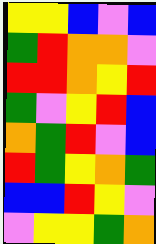[["yellow", "yellow", "blue", "violet", "blue"], ["green", "red", "orange", "orange", "violet"], ["red", "red", "orange", "yellow", "red"], ["green", "violet", "yellow", "red", "blue"], ["orange", "green", "red", "violet", "blue"], ["red", "green", "yellow", "orange", "green"], ["blue", "blue", "red", "yellow", "violet"], ["violet", "yellow", "yellow", "green", "orange"]]